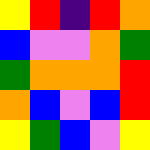[["yellow", "red", "indigo", "red", "orange"], ["blue", "violet", "violet", "orange", "green"], ["green", "orange", "orange", "orange", "red"], ["orange", "blue", "violet", "blue", "red"], ["yellow", "green", "blue", "violet", "yellow"]]